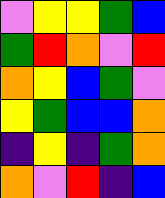[["violet", "yellow", "yellow", "green", "blue"], ["green", "red", "orange", "violet", "red"], ["orange", "yellow", "blue", "green", "violet"], ["yellow", "green", "blue", "blue", "orange"], ["indigo", "yellow", "indigo", "green", "orange"], ["orange", "violet", "red", "indigo", "blue"]]